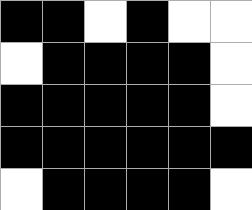[["black", "black", "white", "black", "white", "white"], ["white", "black", "black", "black", "black", "white"], ["black", "black", "black", "black", "black", "white"], ["black", "black", "black", "black", "black", "black"], ["white", "black", "black", "black", "black", "white"]]